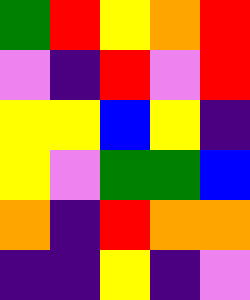[["green", "red", "yellow", "orange", "red"], ["violet", "indigo", "red", "violet", "red"], ["yellow", "yellow", "blue", "yellow", "indigo"], ["yellow", "violet", "green", "green", "blue"], ["orange", "indigo", "red", "orange", "orange"], ["indigo", "indigo", "yellow", "indigo", "violet"]]